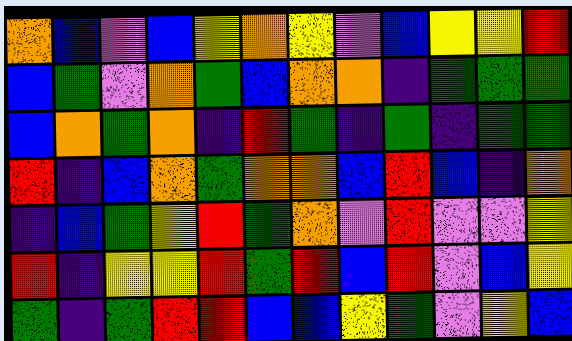[["orange", "blue", "violet", "blue", "yellow", "orange", "yellow", "violet", "blue", "yellow", "yellow", "red"], ["blue", "green", "violet", "orange", "green", "blue", "orange", "orange", "indigo", "green", "green", "green"], ["blue", "orange", "green", "orange", "indigo", "red", "green", "indigo", "green", "indigo", "green", "green"], ["red", "indigo", "blue", "orange", "green", "orange", "orange", "blue", "red", "blue", "indigo", "orange"], ["indigo", "blue", "green", "yellow", "red", "green", "orange", "violet", "red", "violet", "violet", "yellow"], ["red", "indigo", "yellow", "yellow", "red", "green", "red", "blue", "red", "violet", "blue", "yellow"], ["green", "indigo", "green", "red", "red", "blue", "blue", "yellow", "green", "violet", "yellow", "blue"]]